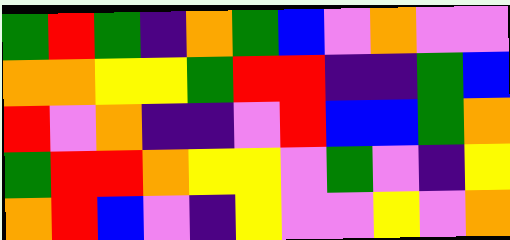[["green", "red", "green", "indigo", "orange", "green", "blue", "violet", "orange", "violet", "violet"], ["orange", "orange", "yellow", "yellow", "green", "red", "red", "indigo", "indigo", "green", "blue"], ["red", "violet", "orange", "indigo", "indigo", "violet", "red", "blue", "blue", "green", "orange"], ["green", "red", "red", "orange", "yellow", "yellow", "violet", "green", "violet", "indigo", "yellow"], ["orange", "red", "blue", "violet", "indigo", "yellow", "violet", "violet", "yellow", "violet", "orange"]]